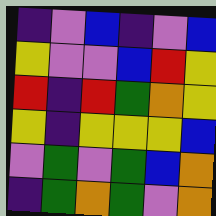[["indigo", "violet", "blue", "indigo", "violet", "blue"], ["yellow", "violet", "violet", "blue", "red", "yellow"], ["red", "indigo", "red", "green", "orange", "yellow"], ["yellow", "indigo", "yellow", "yellow", "yellow", "blue"], ["violet", "green", "violet", "green", "blue", "orange"], ["indigo", "green", "orange", "green", "violet", "orange"]]